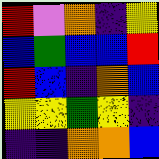[["red", "violet", "orange", "indigo", "yellow"], ["blue", "green", "blue", "blue", "red"], ["red", "blue", "indigo", "orange", "blue"], ["yellow", "yellow", "green", "yellow", "indigo"], ["indigo", "indigo", "orange", "orange", "blue"]]